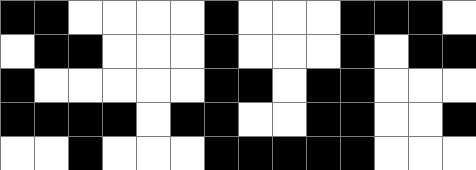[["black", "black", "white", "white", "white", "white", "black", "white", "white", "white", "black", "black", "black", "white"], ["white", "black", "black", "white", "white", "white", "black", "white", "white", "white", "black", "white", "black", "black"], ["black", "white", "white", "white", "white", "white", "black", "black", "white", "black", "black", "white", "white", "white"], ["black", "black", "black", "black", "white", "black", "black", "white", "white", "black", "black", "white", "white", "black"], ["white", "white", "black", "white", "white", "white", "black", "black", "black", "black", "black", "white", "white", "white"]]